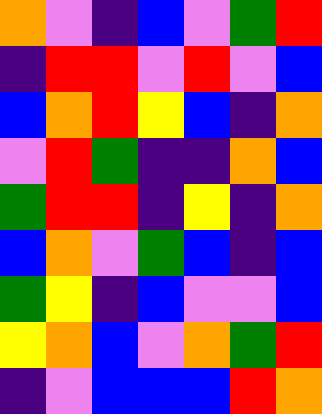[["orange", "violet", "indigo", "blue", "violet", "green", "red"], ["indigo", "red", "red", "violet", "red", "violet", "blue"], ["blue", "orange", "red", "yellow", "blue", "indigo", "orange"], ["violet", "red", "green", "indigo", "indigo", "orange", "blue"], ["green", "red", "red", "indigo", "yellow", "indigo", "orange"], ["blue", "orange", "violet", "green", "blue", "indigo", "blue"], ["green", "yellow", "indigo", "blue", "violet", "violet", "blue"], ["yellow", "orange", "blue", "violet", "orange", "green", "red"], ["indigo", "violet", "blue", "blue", "blue", "red", "orange"]]